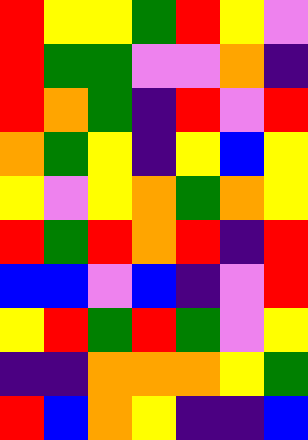[["red", "yellow", "yellow", "green", "red", "yellow", "violet"], ["red", "green", "green", "violet", "violet", "orange", "indigo"], ["red", "orange", "green", "indigo", "red", "violet", "red"], ["orange", "green", "yellow", "indigo", "yellow", "blue", "yellow"], ["yellow", "violet", "yellow", "orange", "green", "orange", "yellow"], ["red", "green", "red", "orange", "red", "indigo", "red"], ["blue", "blue", "violet", "blue", "indigo", "violet", "red"], ["yellow", "red", "green", "red", "green", "violet", "yellow"], ["indigo", "indigo", "orange", "orange", "orange", "yellow", "green"], ["red", "blue", "orange", "yellow", "indigo", "indigo", "blue"]]